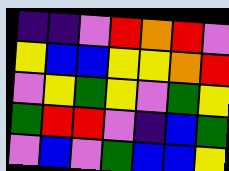[["indigo", "indigo", "violet", "red", "orange", "red", "violet"], ["yellow", "blue", "blue", "yellow", "yellow", "orange", "red"], ["violet", "yellow", "green", "yellow", "violet", "green", "yellow"], ["green", "red", "red", "violet", "indigo", "blue", "green"], ["violet", "blue", "violet", "green", "blue", "blue", "yellow"]]